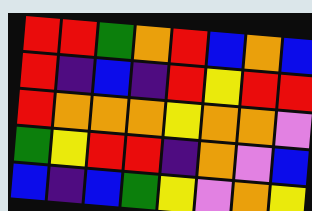[["red", "red", "green", "orange", "red", "blue", "orange", "blue"], ["red", "indigo", "blue", "indigo", "red", "yellow", "red", "red"], ["red", "orange", "orange", "orange", "yellow", "orange", "orange", "violet"], ["green", "yellow", "red", "red", "indigo", "orange", "violet", "blue"], ["blue", "indigo", "blue", "green", "yellow", "violet", "orange", "yellow"]]